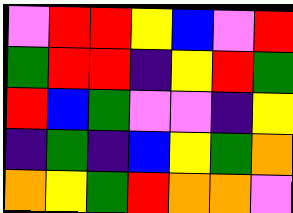[["violet", "red", "red", "yellow", "blue", "violet", "red"], ["green", "red", "red", "indigo", "yellow", "red", "green"], ["red", "blue", "green", "violet", "violet", "indigo", "yellow"], ["indigo", "green", "indigo", "blue", "yellow", "green", "orange"], ["orange", "yellow", "green", "red", "orange", "orange", "violet"]]